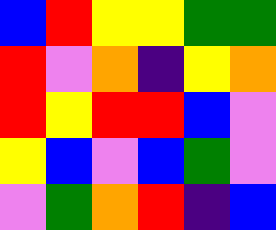[["blue", "red", "yellow", "yellow", "green", "green"], ["red", "violet", "orange", "indigo", "yellow", "orange"], ["red", "yellow", "red", "red", "blue", "violet"], ["yellow", "blue", "violet", "blue", "green", "violet"], ["violet", "green", "orange", "red", "indigo", "blue"]]